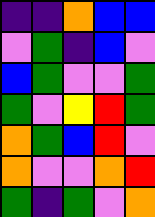[["indigo", "indigo", "orange", "blue", "blue"], ["violet", "green", "indigo", "blue", "violet"], ["blue", "green", "violet", "violet", "green"], ["green", "violet", "yellow", "red", "green"], ["orange", "green", "blue", "red", "violet"], ["orange", "violet", "violet", "orange", "red"], ["green", "indigo", "green", "violet", "orange"]]